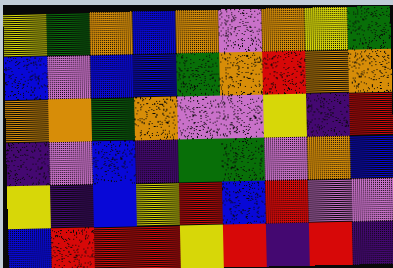[["yellow", "green", "orange", "blue", "orange", "violet", "orange", "yellow", "green"], ["blue", "violet", "blue", "blue", "green", "orange", "red", "orange", "orange"], ["orange", "orange", "green", "orange", "violet", "violet", "yellow", "indigo", "red"], ["indigo", "violet", "blue", "indigo", "green", "green", "violet", "orange", "blue"], ["yellow", "indigo", "blue", "yellow", "red", "blue", "red", "violet", "violet"], ["blue", "red", "red", "red", "yellow", "red", "indigo", "red", "indigo"]]